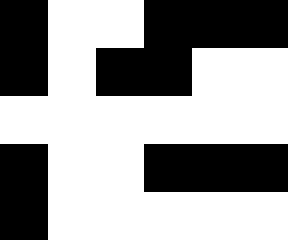[["black", "white", "white", "black", "black", "black"], ["black", "white", "black", "black", "white", "white"], ["white", "white", "white", "white", "white", "white"], ["black", "white", "white", "black", "black", "black"], ["black", "white", "white", "white", "white", "white"]]